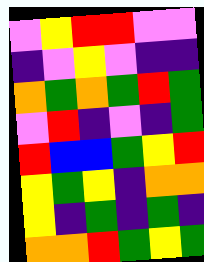[["violet", "yellow", "red", "red", "violet", "violet"], ["indigo", "violet", "yellow", "violet", "indigo", "indigo"], ["orange", "green", "orange", "green", "red", "green"], ["violet", "red", "indigo", "violet", "indigo", "green"], ["red", "blue", "blue", "green", "yellow", "red"], ["yellow", "green", "yellow", "indigo", "orange", "orange"], ["yellow", "indigo", "green", "indigo", "green", "indigo"], ["orange", "orange", "red", "green", "yellow", "green"]]